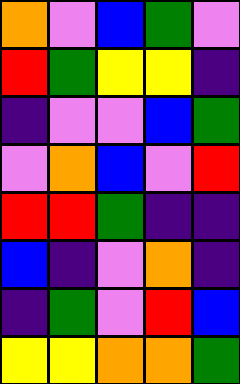[["orange", "violet", "blue", "green", "violet"], ["red", "green", "yellow", "yellow", "indigo"], ["indigo", "violet", "violet", "blue", "green"], ["violet", "orange", "blue", "violet", "red"], ["red", "red", "green", "indigo", "indigo"], ["blue", "indigo", "violet", "orange", "indigo"], ["indigo", "green", "violet", "red", "blue"], ["yellow", "yellow", "orange", "orange", "green"]]